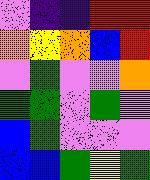[["violet", "indigo", "indigo", "red", "red"], ["orange", "yellow", "orange", "blue", "red"], ["violet", "green", "violet", "violet", "orange"], ["green", "green", "violet", "green", "violet"], ["blue", "green", "violet", "violet", "violet"], ["blue", "blue", "green", "yellow", "green"]]